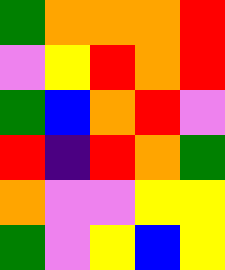[["green", "orange", "orange", "orange", "red"], ["violet", "yellow", "red", "orange", "red"], ["green", "blue", "orange", "red", "violet"], ["red", "indigo", "red", "orange", "green"], ["orange", "violet", "violet", "yellow", "yellow"], ["green", "violet", "yellow", "blue", "yellow"]]